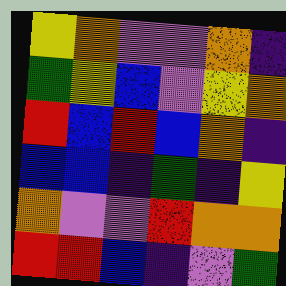[["yellow", "orange", "violet", "violet", "orange", "indigo"], ["green", "yellow", "blue", "violet", "yellow", "orange"], ["red", "blue", "red", "blue", "orange", "indigo"], ["blue", "blue", "indigo", "green", "indigo", "yellow"], ["orange", "violet", "violet", "red", "orange", "orange"], ["red", "red", "blue", "indigo", "violet", "green"]]